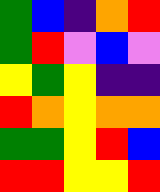[["green", "blue", "indigo", "orange", "red"], ["green", "red", "violet", "blue", "violet"], ["yellow", "green", "yellow", "indigo", "indigo"], ["red", "orange", "yellow", "orange", "orange"], ["green", "green", "yellow", "red", "blue"], ["red", "red", "yellow", "yellow", "red"]]